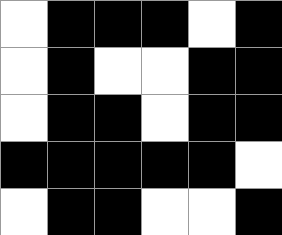[["white", "black", "black", "black", "white", "black"], ["white", "black", "white", "white", "black", "black"], ["white", "black", "black", "white", "black", "black"], ["black", "black", "black", "black", "black", "white"], ["white", "black", "black", "white", "white", "black"]]